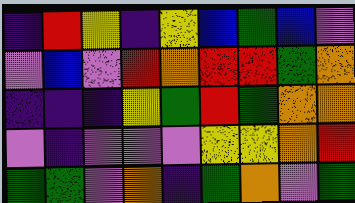[["indigo", "red", "yellow", "indigo", "yellow", "blue", "green", "blue", "violet"], ["violet", "blue", "violet", "red", "orange", "red", "red", "green", "orange"], ["indigo", "indigo", "indigo", "yellow", "green", "red", "green", "orange", "orange"], ["violet", "indigo", "violet", "violet", "violet", "yellow", "yellow", "orange", "red"], ["green", "green", "violet", "orange", "indigo", "green", "orange", "violet", "green"]]